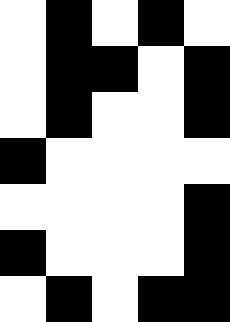[["white", "black", "white", "black", "white"], ["white", "black", "black", "white", "black"], ["white", "black", "white", "white", "black"], ["black", "white", "white", "white", "white"], ["white", "white", "white", "white", "black"], ["black", "white", "white", "white", "black"], ["white", "black", "white", "black", "black"]]